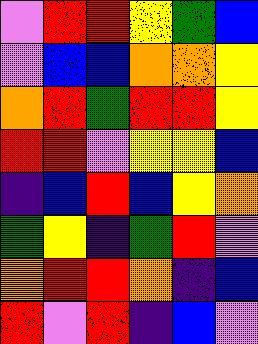[["violet", "red", "red", "yellow", "green", "blue"], ["violet", "blue", "blue", "orange", "orange", "yellow"], ["orange", "red", "green", "red", "red", "yellow"], ["red", "red", "violet", "yellow", "yellow", "blue"], ["indigo", "blue", "red", "blue", "yellow", "orange"], ["green", "yellow", "indigo", "green", "red", "violet"], ["orange", "red", "red", "orange", "indigo", "blue"], ["red", "violet", "red", "indigo", "blue", "violet"]]